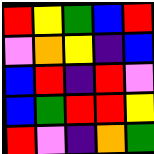[["red", "yellow", "green", "blue", "red"], ["violet", "orange", "yellow", "indigo", "blue"], ["blue", "red", "indigo", "red", "violet"], ["blue", "green", "red", "red", "yellow"], ["red", "violet", "indigo", "orange", "green"]]